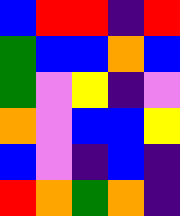[["blue", "red", "red", "indigo", "red"], ["green", "blue", "blue", "orange", "blue"], ["green", "violet", "yellow", "indigo", "violet"], ["orange", "violet", "blue", "blue", "yellow"], ["blue", "violet", "indigo", "blue", "indigo"], ["red", "orange", "green", "orange", "indigo"]]